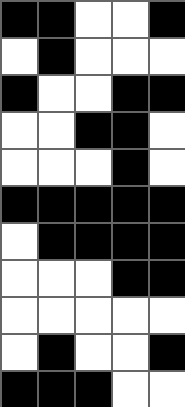[["black", "black", "white", "white", "black"], ["white", "black", "white", "white", "white"], ["black", "white", "white", "black", "black"], ["white", "white", "black", "black", "white"], ["white", "white", "white", "black", "white"], ["black", "black", "black", "black", "black"], ["white", "black", "black", "black", "black"], ["white", "white", "white", "black", "black"], ["white", "white", "white", "white", "white"], ["white", "black", "white", "white", "black"], ["black", "black", "black", "white", "white"]]